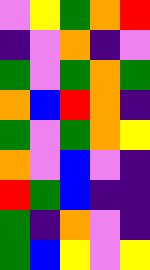[["violet", "yellow", "green", "orange", "red"], ["indigo", "violet", "orange", "indigo", "violet"], ["green", "violet", "green", "orange", "green"], ["orange", "blue", "red", "orange", "indigo"], ["green", "violet", "green", "orange", "yellow"], ["orange", "violet", "blue", "violet", "indigo"], ["red", "green", "blue", "indigo", "indigo"], ["green", "indigo", "orange", "violet", "indigo"], ["green", "blue", "yellow", "violet", "yellow"]]